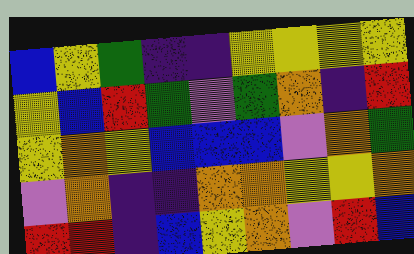[["blue", "yellow", "green", "indigo", "indigo", "yellow", "yellow", "yellow", "yellow"], ["yellow", "blue", "red", "green", "violet", "green", "orange", "indigo", "red"], ["yellow", "orange", "yellow", "blue", "blue", "blue", "violet", "orange", "green"], ["violet", "orange", "indigo", "indigo", "orange", "orange", "yellow", "yellow", "orange"], ["red", "red", "indigo", "blue", "yellow", "orange", "violet", "red", "blue"]]